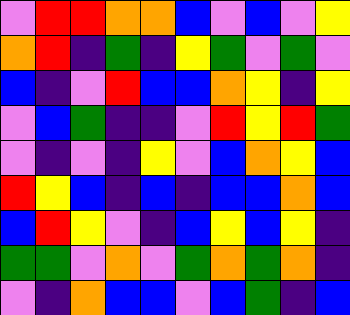[["violet", "red", "red", "orange", "orange", "blue", "violet", "blue", "violet", "yellow"], ["orange", "red", "indigo", "green", "indigo", "yellow", "green", "violet", "green", "violet"], ["blue", "indigo", "violet", "red", "blue", "blue", "orange", "yellow", "indigo", "yellow"], ["violet", "blue", "green", "indigo", "indigo", "violet", "red", "yellow", "red", "green"], ["violet", "indigo", "violet", "indigo", "yellow", "violet", "blue", "orange", "yellow", "blue"], ["red", "yellow", "blue", "indigo", "blue", "indigo", "blue", "blue", "orange", "blue"], ["blue", "red", "yellow", "violet", "indigo", "blue", "yellow", "blue", "yellow", "indigo"], ["green", "green", "violet", "orange", "violet", "green", "orange", "green", "orange", "indigo"], ["violet", "indigo", "orange", "blue", "blue", "violet", "blue", "green", "indigo", "blue"]]